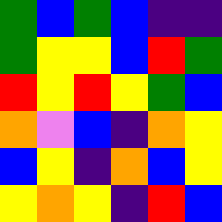[["green", "blue", "green", "blue", "indigo", "indigo"], ["green", "yellow", "yellow", "blue", "red", "green"], ["red", "yellow", "red", "yellow", "green", "blue"], ["orange", "violet", "blue", "indigo", "orange", "yellow"], ["blue", "yellow", "indigo", "orange", "blue", "yellow"], ["yellow", "orange", "yellow", "indigo", "red", "blue"]]